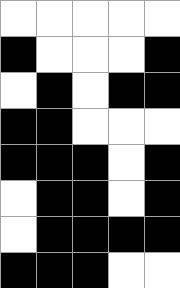[["white", "white", "white", "white", "white"], ["black", "white", "white", "white", "black"], ["white", "black", "white", "black", "black"], ["black", "black", "white", "white", "white"], ["black", "black", "black", "white", "black"], ["white", "black", "black", "white", "black"], ["white", "black", "black", "black", "black"], ["black", "black", "black", "white", "white"]]